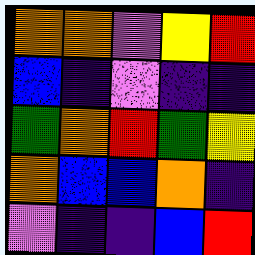[["orange", "orange", "violet", "yellow", "red"], ["blue", "indigo", "violet", "indigo", "indigo"], ["green", "orange", "red", "green", "yellow"], ["orange", "blue", "blue", "orange", "indigo"], ["violet", "indigo", "indigo", "blue", "red"]]